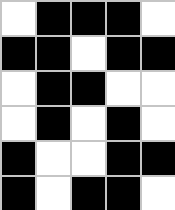[["white", "black", "black", "black", "white"], ["black", "black", "white", "black", "black"], ["white", "black", "black", "white", "white"], ["white", "black", "white", "black", "white"], ["black", "white", "white", "black", "black"], ["black", "white", "black", "black", "white"]]